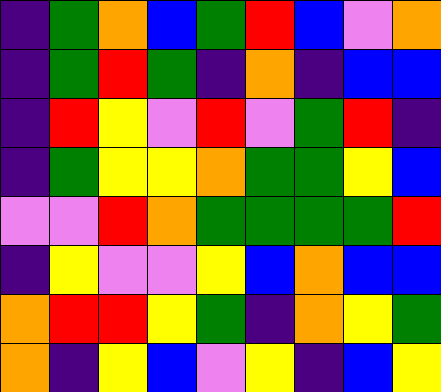[["indigo", "green", "orange", "blue", "green", "red", "blue", "violet", "orange"], ["indigo", "green", "red", "green", "indigo", "orange", "indigo", "blue", "blue"], ["indigo", "red", "yellow", "violet", "red", "violet", "green", "red", "indigo"], ["indigo", "green", "yellow", "yellow", "orange", "green", "green", "yellow", "blue"], ["violet", "violet", "red", "orange", "green", "green", "green", "green", "red"], ["indigo", "yellow", "violet", "violet", "yellow", "blue", "orange", "blue", "blue"], ["orange", "red", "red", "yellow", "green", "indigo", "orange", "yellow", "green"], ["orange", "indigo", "yellow", "blue", "violet", "yellow", "indigo", "blue", "yellow"]]